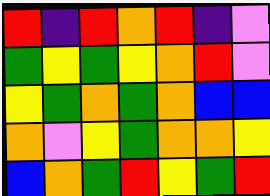[["red", "indigo", "red", "orange", "red", "indigo", "violet"], ["green", "yellow", "green", "yellow", "orange", "red", "violet"], ["yellow", "green", "orange", "green", "orange", "blue", "blue"], ["orange", "violet", "yellow", "green", "orange", "orange", "yellow"], ["blue", "orange", "green", "red", "yellow", "green", "red"]]